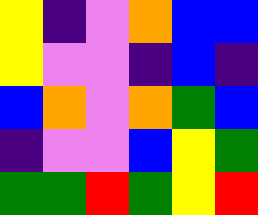[["yellow", "indigo", "violet", "orange", "blue", "blue"], ["yellow", "violet", "violet", "indigo", "blue", "indigo"], ["blue", "orange", "violet", "orange", "green", "blue"], ["indigo", "violet", "violet", "blue", "yellow", "green"], ["green", "green", "red", "green", "yellow", "red"]]